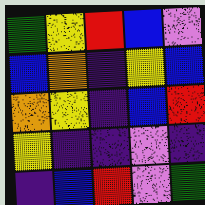[["green", "yellow", "red", "blue", "violet"], ["blue", "orange", "indigo", "yellow", "blue"], ["orange", "yellow", "indigo", "blue", "red"], ["yellow", "indigo", "indigo", "violet", "indigo"], ["indigo", "blue", "red", "violet", "green"]]